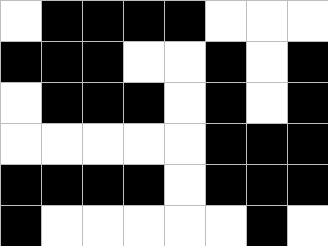[["white", "black", "black", "black", "black", "white", "white", "white"], ["black", "black", "black", "white", "white", "black", "white", "black"], ["white", "black", "black", "black", "white", "black", "white", "black"], ["white", "white", "white", "white", "white", "black", "black", "black"], ["black", "black", "black", "black", "white", "black", "black", "black"], ["black", "white", "white", "white", "white", "white", "black", "white"]]